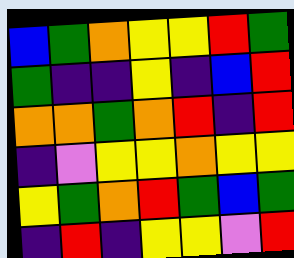[["blue", "green", "orange", "yellow", "yellow", "red", "green"], ["green", "indigo", "indigo", "yellow", "indigo", "blue", "red"], ["orange", "orange", "green", "orange", "red", "indigo", "red"], ["indigo", "violet", "yellow", "yellow", "orange", "yellow", "yellow"], ["yellow", "green", "orange", "red", "green", "blue", "green"], ["indigo", "red", "indigo", "yellow", "yellow", "violet", "red"]]